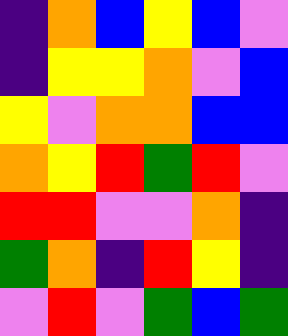[["indigo", "orange", "blue", "yellow", "blue", "violet"], ["indigo", "yellow", "yellow", "orange", "violet", "blue"], ["yellow", "violet", "orange", "orange", "blue", "blue"], ["orange", "yellow", "red", "green", "red", "violet"], ["red", "red", "violet", "violet", "orange", "indigo"], ["green", "orange", "indigo", "red", "yellow", "indigo"], ["violet", "red", "violet", "green", "blue", "green"]]